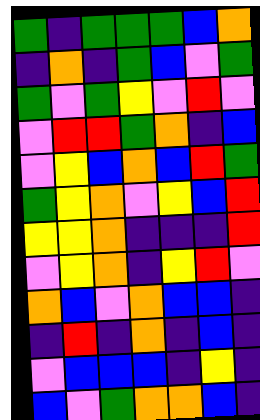[["green", "indigo", "green", "green", "green", "blue", "orange"], ["indigo", "orange", "indigo", "green", "blue", "violet", "green"], ["green", "violet", "green", "yellow", "violet", "red", "violet"], ["violet", "red", "red", "green", "orange", "indigo", "blue"], ["violet", "yellow", "blue", "orange", "blue", "red", "green"], ["green", "yellow", "orange", "violet", "yellow", "blue", "red"], ["yellow", "yellow", "orange", "indigo", "indigo", "indigo", "red"], ["violet", "yellow", "orange", "indigo", "yellow", "red", "violet"], ["orange", "blue", "violet", "orange", "blue", "blue", "indigo"], ["indigo", "red", "indigo", "orange", "indigo", "blue", "indigo"], ["violet", "blue", "blue", "blue", "indigo", "yellow", "indigo"], ["blue", "violet", "green", "orange", "orange", "blue", "indigo"]]